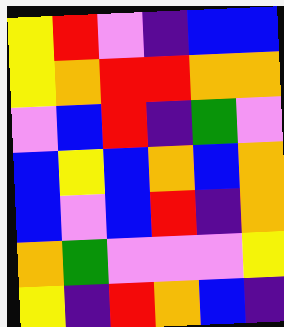[["yellow", "red", "violet", "indigo", "blue", "blue"], ["yellow", "orange", "red", "red", "orange", "orange"], ["violet", "blue", "red", "indigo", "green", "violet"], ["blue", "yellow", "blue", "orange", "blue", "orange"], ["blue", "violet", "blue", "red", "indigo", "orange"], ["orange", "green", "violet", "violet", "violet", "yellow"], ["yellow", "indigo", "red", "orange", "blue", "indigo"]]